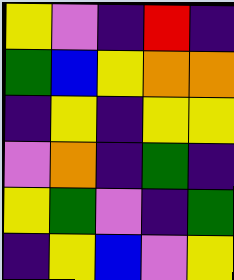[["yellow", "violet", "indigo", "red", "indigo"], ["green", "blue", "yellow", "orange", "orange"], ["indigo", "yellow", "indigo", "yellow", "yellow"], ["violet", "orange", "indigo", "green", "indigo"], ["yellow", "green", "violet", "indigo", "green"], ["indigo", "yellow", "blue", "violet", "yellow"]]